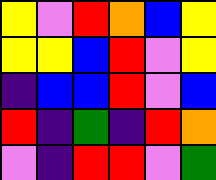[["yellow", "violet", "red", "orange", "blue", "yellow"], ["yellow", "yellow", "blue", "red", "violet", "yellow"], ["indigo", "blue", "blue", "red", "violet", "blue"], ["red", "indigo", "green", "indigo", "red", "orange"], ["violet", "indigo", "red", "red", "violet", "green"]]